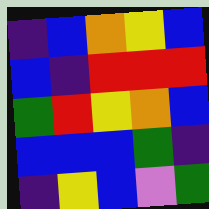[["indigo", "blue", "orange", "yellow", "blue"], ["blue", "indigo", "red", "red", "red"], ["green", "red", "yellow", "orange", "blue"], ["blue", "blue", "blue", "green", "indigo"], ["indigo", "yellow", "blue", "violet", "green"]]